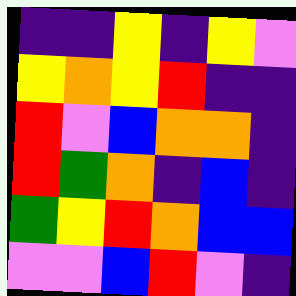[["indigo", "indigo", "yellow", "indigo", "yellow", "violet"], ["yellow", "orange", "yellow", "red", "indigo", "indigo"], ["red", "violet", "blue", "orange", "orange", "indigo"], ["red", "green", "orange", "indigo", "blue", "indigo"], ["green", "yellow", "red", "orange", "blue", "blue"], ["violet", "violet", "blue", "red", "violet", "indigo"]]